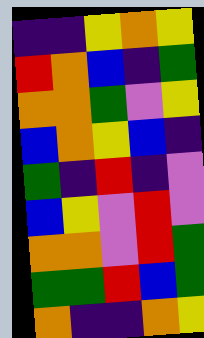[["indigo", "indigo", "yellow", "orange", "yellow"], ["red", "orange", "blue", "indigo", "green"], ["orange", "orange", "green", "violet", "yellow"], ["blue", "orange", "yellow", "blue", "indigo"], ["green", "indigo", "red", "indigo", "violet"], ["blue", "yellow", "violet", "red", "violet"], ["orange", "orange", "violet", "red", "green"], ["green", "green", "red", "blue", "green"], ["orange", "indigo", "indigo", "orange", "yellow"]]